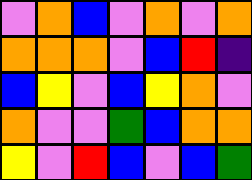[["violet", "orange", "blue", "violet", "orange", "violet", "orange"], ["orange", "orange", "orange", "violet", "blue", "red", "indigo"], ["blue", "yellow", "violet", "blue", "yellow", "orange", "violet"], ["orange", "violet", "violet", "green", "blue", "orange", "orange"], ["yellow", "violet", "red", "blue", "violet", "blue", "green"]]